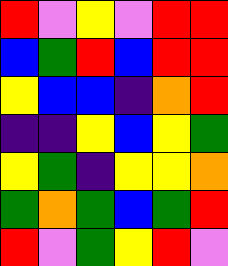[["red", "violet", "yellow", "violet", "red", "red"], ["blue", "green", "red", "blue", "red", "red"], ["yellow", "blue", "blue", "indigo", "orange", "red"], ["indigo", "indigo", "yellow", "blue", "yellow", "green"], ["yellow", "green", "indigo", "yellow", "yellow", "orange"], ["green", "orange", "green", "blue", "green", "red"], ["red", "violet", "green", "yellow", "red", "violet"]]